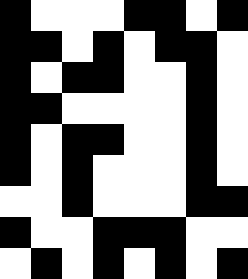[["black", "white", "white", "white", "black", "black", "white", "black"], ["black", "black", "white", "black", "white", "black", "black", "white"], ["black", "white", "black", "black", "white", "white", "black", "white"], ["black", "black", "white", "white", "white", "white", "black", "white"], ["black", "white", "black", "black", "white", "white", "black", "white"], ["black", "white", "black", "white", "white", "white", "black", "white"], ["white", "white", "black", "white", "white", "white", "black", "black"], ["black", "white", "white", "black", "black", "black", "white", "white"], ["white", "black", "white", "black", "white", "black", "white", "black"]]